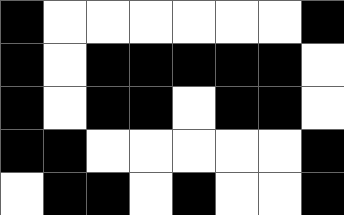[["black", "white", "white", "white", "white", "white", "white", "black"], ["black", "white", "black", "black", "black", "black", "black", "white"], ["black", "white", "black", "black", "white", "black", "black", "white"], ["black", "black", "white", "white", "white", "white", "white", "black"], ["white", "black", "black", "white", "black", "white", "white", "black"]]